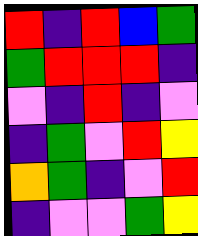[["red", "indigo", "red", "blue", "green"], ["green", "red", "red", "red", "indigo"], ["violet", "indigo", "red", "indigo", "violet"], ["indigo", "green", "violet", "red", "yellow"], ["orange", "green", "indigo", "violet", "red"], ["indigo", "violet", "violet", "green", "yellow"]]